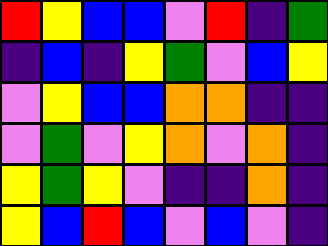[["red", "yellow", "blue", "blue", "violet", "red", "indigo", "green"], ["indigo", "blue", "indigo", "yellow", "green", "violet", "blue", "yellow"], ["violet", "yellow", "blue", "blue", "orange", "orange", "indigo", "indigo"], ["violet", "green", "violet", "yellow", "orange", "violet", "orange", "indigo"], ["yellow", "green", "yellow", "violet", "indigo", "indigo", "orange", "indigo"], ["yellow", "blue", "red", "blue", "violet", "blue", "violet", "indigo"]]